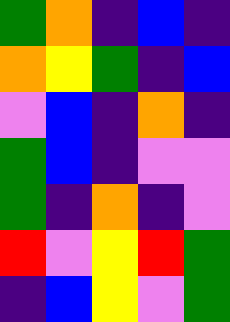[["green", "orange", "indigo", "blue", "indigo"], ["orange", "yellow", "green", "indigo", "blue"], ["violet", "blue", "indigo", "orange", "indigo"], ["green", "blue", "indigo", "violet", "violet"], ["green", "indigo", "orange", "indigo", "violet"], ["red", "violet", "yellow", "red", "green"], ["indigo", "blue", "yellow", "violet", "green"]]